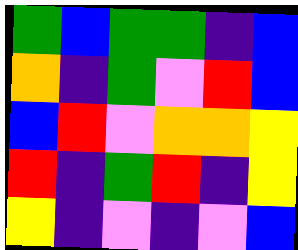[["green", "blue", "green", "green", "indigo", "blue"], ["orange", "indigo", "green", "violet", "red", "blue"], ["blue", "red", "violet", "orange", "orange", "yellow"], ["red", "indigo", "green", "red", "indigo", "yellow"], ["yellow", "indigo", "violet", "indigo", "violet", "blue"]]